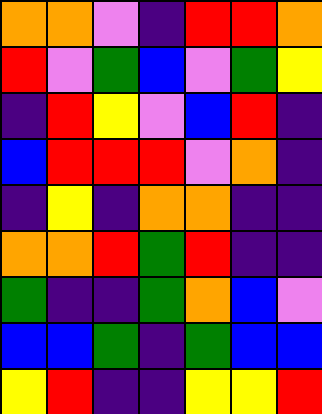[["orange", "orange", "violet", "indigo", "red", "red", "orange"], ["red", "violet", "green", "blue", "violet", "green", "yellow"], ["indigo", "red", "yellow", "violet", "blue", "red", "indigo"], ["blue", "red", "red", "red", "violet", "orange", "indigo"], ["indigo", "yellow", "indigo", "orange", "orange", "indigo", "indigo"], ["orange", "orange", "red", "green", "red", "indigo", "indigo"], ["green", "indigo", "indigo", "green", "orange", "blue", "violet"], ["blue", "blue", "green", "indigo", "green", "blue", "blue"], ["yellow", "red", "indigo", "indigo", "yellow", "yellow", "red"]]